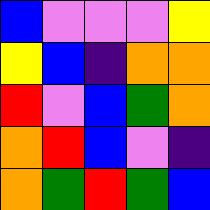[["blue", "violet", "violet", "violet", "yellow"], ["yellow", "blue", "indigo", "orange", "orange"], ["red", "violet", "blue", "green", "orange"], ["orange", "red", "blue", "violet", "indigo"], ["orange", "green", "red", "green", "blue"]]